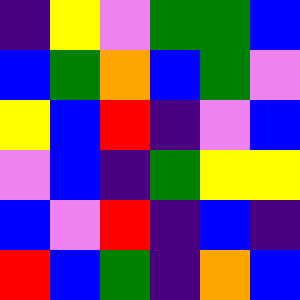[["indigo", "yellow", "violet", "green", "green", "blue"], ["blue", "green", "orange", "blue", "green", "violet"], ["yellow", "blue", "red", "indigo", "violet", "blue"], ["violet", "blue", "indigo", "green", "yellow", "yellow"], ["blue", "violet", "red", "indigo", "blue", "indigo"], ["red", "blue", "green", "indigo", "orange", "blue"]]